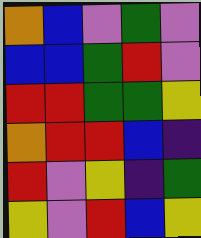[["orange", "blue", "violet", "green", "violet"], ["blue", "blue", "green", "red", "violet"], ["red", "red", "green", "green", "yellow"], ["orange", "red", "red", "blue", "indigo"], ["red", "violet", "yellow", "indigo", "green"], ["yellow", "violet", "red", "blue", "yellow"]]